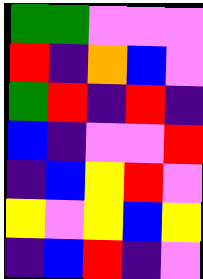[["green", "green", "violet", "violet", "violet"], ["red", "indigo", "orange", "blue", "violet"], ["green", "red", "indigo", "red", "indigo"], ["blue", "indigo", "violet", "violet", "red"], ["indigo", "blue", "yellow", "red", "violet"], ["yellow", "violet", "yellow", "blue", "yellow"], ["indigo", "blue", "red", "indigo", "violet"]]